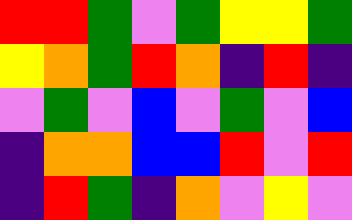[["red", "red", "green", "violet", "green", "yellow", "yellow", "green"], ["yellow", "orange", "green", "red", "orange", "indigo", "red", "indigo"], ["violet", "green", "violet", "blue", "violet", "green", "violet", "blue"], ["indigo", "orange", "orange", "blue", "blue", "red", "violet", "red"], ["indigo", "red", "green", "indigo", "orange", "violet", "yellow", "violet"]]